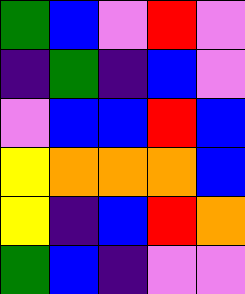[["green", "blue", "violet", "red", "violet"], ["indigo", "green", "indigo", "blue", "violet"], ["violet", "blue", "blue", "red", "blue"], ["yellow", "orange", "orange", "orange", "blue"], ["yellow", "indigo", "blue", "red", "orange"], ["green", "blue", "indigo", "violet", "violet"]]